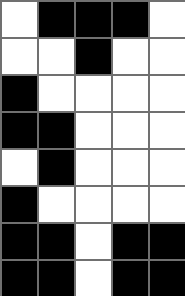[["white", "black", "black", "black", "white"], ["white", "white", "black", "white", "white"], ["black", "white", "white", "white", "white"], ["black", "black", "white", "white", "white"], ["white", "black", "white", "white", "white"], ["black", "white", "white", "white", "white"], ["black", "black", "white", "black", "black"], ["black", "black", "white", "black", "black"]]